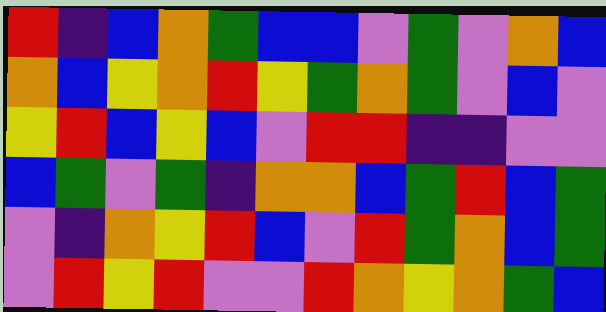[["red", "indigo", "blue", "orange", "green", "blue", "blue", "violet", "green", "violet", "orange", "blue"], ["orange", "blue", "yellow", "orange", "red", "yellow", "green", "orange", "green", "violet", "blue", "violet"], ["yellow", "red", "blue", "yellow", "blue", "violet", "red", "red", "indigo", "indigo", "violet", "violet"], ["blue", "green", "violet", "green", "indigo", "orange", "orange", "blue", "green", "red", "blue", "green"], ["violet", "indigo", "orange", "yellow", "red", "blue", "violet", "red", "green", "orange", "blue", "green"], ["violet", "red", "yellow", "red", "violet", "violet", "red", "orange", "yellow", "orange", "green", "blue"]]